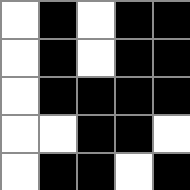[["white", "black", "white", "black", "black"], ["white", "black", "white", "black", "black"], ["white", "black", "black", "black", "black"], ["white", "white", "black", "black", "white"], ["white", "black", "black", "white", "black"]]